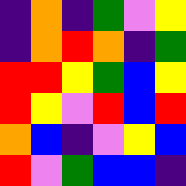[["indigo", "orange", "indigo", "green", "violet", "yellow"], ["indigo", "orange", "red", "orange", "indigo", "green"], ["red", "red", "yellow", "green", "blue", "yellow"], ["red", "yellow", "violet", "red", "blue", "red"], ["orange", "blue", "indigo", "violet", "yellow", "blue"], ["red", "violet", "green", "blue", "blue", "indigo"]]